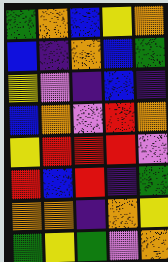[["green", "orange", "blue", "yellow", "orange"], ["blue", "indigo", "orange", "blue", "green"], ["yellow", "violet", "indigo", "blue", "indigo"], ["blue", "orange", "violet", "red", "orange"], ["yellow", "red", "red", "red", "violet"], ["red", "blue", "red", "indigo", "green"], ["orange", "orange", "indigo", "orange", "yellow"], ["green", "yellow", "green", "violet", "orange"]]